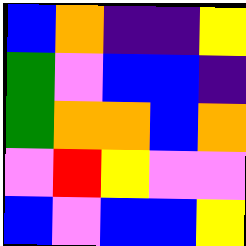[["blue", "orange", "indigo", "indigo", "yellow"], ["green", "violet", "blue", "blue", "indigo"], ["green", "orange", "orange", "blue", "orange"], ["violet", "red", "yellow", "violet", "violet"], ["blue", "violet", "blue", "blue", "yellow"]]